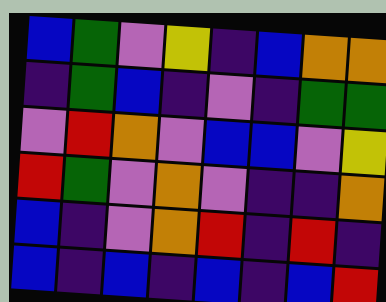[["blue", "green", "violet", "yellow", "indigo", "blue", "orange", "orange"], ["indigo", "green", "blue", "indigo", "violet", "indigo", "green", "green"], ["violet", "red", "orange", "violet", "blue", "blue", "violet", "yellow"], ["red", "green", "violet", "orange", "violet", "indigo", "indigo", "orange"], ["blue", "indigo", "violet", "orange", "red", "indigo", "red", "indigo"], ["blue", "indigo", "blue", "indigo", "blue", "indigo", "blue", "red"]]